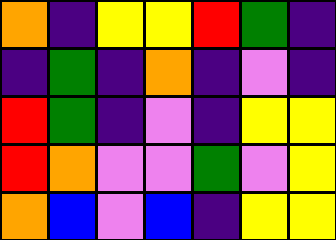[["orange", "indigo", "yellow", "yellow", "red", "green", "indigo"], ["indigo", "green", "indigo", "orange", "indigo", "violet", "indigo"], ["red", "green", "indigo", "violet", "indigo", "yellow", "yellow"], ["red", "orange", "violet", "violet", "green", "violet", "yellow"], ["orange", "blue", "violet", "blue", "indigo", "yellow", "yellow"]]